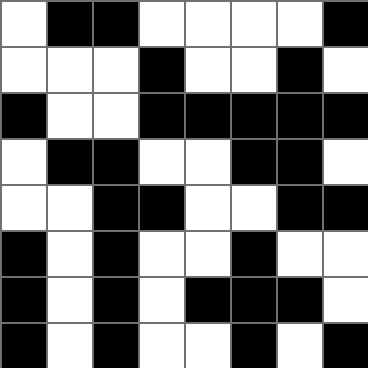[["white", "black", "black", "white", "white", "white", "white", "black"], ["white", "white", "white", "black", "white", "white", "black", "white"], ["black", "white", "white", "black", "black", "black", "black", "black"], ["white", "black", "black", "white", "white", "black", "black", "white"], ["white", "white", "black", "black", "white", "white", "black", "black"], ["black", "white", "black", "white", "white", "black", "white", "white"], ["black", "white", "black", "white", "black", "black", "black", "white"], ["black", "white", "black", "white", "white", "black", "white", "black"]]